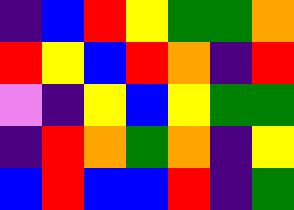[["indigo", "blue", "red", "yellow", "green", "green", "orange"], ["red", "yellow", "blue", "red", "orange", "indigo", "red"], ["violet", "indigo", "yellow", "blue", "yellow", "green", "green"], ["indigo", "red", "orange", "green", "orange", "indigo", "yellow"], ["blue", "red", "blue", "blue", "red", "indigo", "green"]]